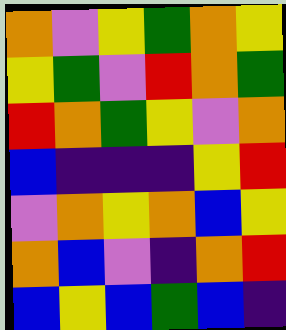[["orange", "violet", "yellow", "green", "orange", "yellow"], ["yellow", "green", "violet", "red", "orange", "green"], ["red", "orange", "green", "yellow", "violet", "orange"], ["blue", "indigo", "indigo", "indigo", "yellow", "red"], ["violet", "orange", "yellow", "orange", "blue", "yellow"], ["orange", "blue", "violet", "indigo", "orange", "red"], ["blue", "yellow", "blue", "green", "blue", "indigo"]]